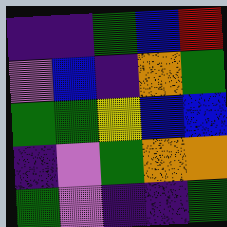[["indigo", "indigo", "green", "blue", "red"], ["violet", "blue", "indigo", "orange", "green"], ["green", "green", "yellow", "blue", "blue"], ["indigo", "violet", "green", "orange", "orange"], ["green", "violet", "indigo", "indigo", "green"]]